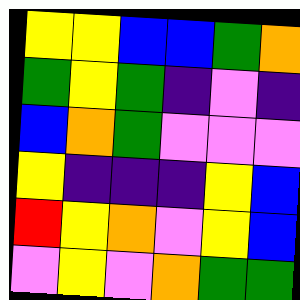[["yellow", "yellow", "blue", "blue", "green", "orange"], ["green", "yellow", "green", "indigo", "violet", "indigo"], ["blue", "orange", "green", "violet", "violet", "violet"], ["yellow", "indigo", "indigo", "indigo", "yellow", "blue"], ["red", "yellow", "orange", "violet", "yellow", "blue"], ["violet", "yellow", "violet", "orange", "green", "green"]]